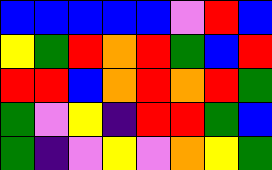[["blue", "blue", "blue", "blue", "blue", "violet", "red", "blue"], ["yellow", "green", "red", "orange", "red", "green", "blue", "red"], ["red", "red", "blue", "orange", "red", "orange", "red", "green"], ["green", "violet", "yellow", "indigo", "red", "red", "green", "blue"], ["green", "indigo", "violet", "yellow", "violet", "orange", "yellow", "green"]]